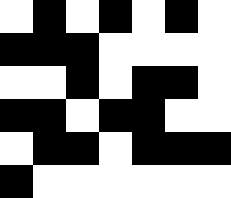[["white", "black", "white", "black", "white", "black", "white"], ["black", "black", "black", "white", "white", "white", "white"], ["white", "white", "black", "white", "black", "black", "white"], ["black", "black", "white", "black", "black", "white", "white"], ["white", "black", "black", "white", "black", "black", "black"], ["black", "white", "white", "white", "white", "white", "white"]]